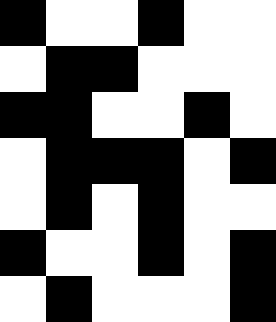[["black", "white", "white", "black", "white", "white"], ["white", "black", "black", "white", "white", "white"], ["black", "black", "white", "white", "black", "white"], ["white", "black", "black", "black", "white", "black"], ["white", "black", "white", "black", "white", "white"], ["black", "white", "white", "black", "white", "black"], ["white", "black", "white", "white", "white", "black"]]